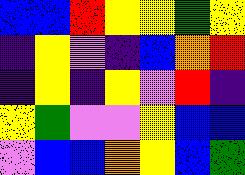[["blue", "blue", "red", "yellow", "yellow", "green", "yellow"], ["indigo", "yellow", "violet", "indigo", "blue", "orange", "red"], ["indigo", "yellow", "indigo", "yellow", "violet", "red", "indigo"], ["yellow", "green", "violet", "violet", "yellow", "blue", "blue"], ["violet", "blue", "blue", "orange", "yellow", "blue", "green"]]